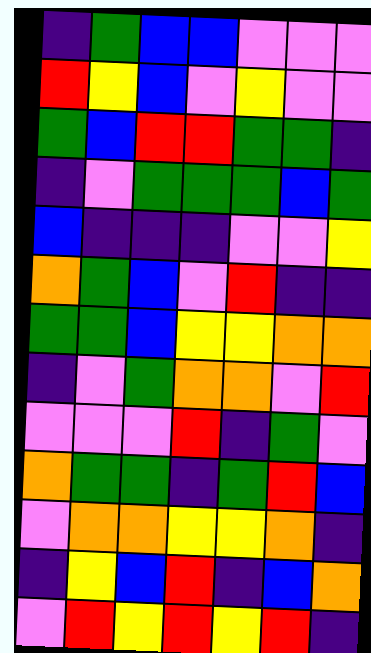[["indigo", "green", "blue", "blue", "violet", "violet", "violet"], ["red", "yellow", "blue", "violet", "yellow", "violet", "violet"], ["green", "blue", "red", "red", "green", "green", "indigo"], ["indigo", "violet", "green", "green", "green", "blue", "green"], ["blue", "indigo", "indigo", "indigo", "violet", "violet", "yellow"], ["orange", "green", "blue", "violet", "red", "indigo", "indigo"], ["green", "green", "blue", "yellow", "yellow", "orange", "orange"], ["indigo", "violet", "green", "orange", "orange", "violet", "red"], ["violet", "violet", "violet", "red", "indigo", "green", "violet"], ["orange", "green", "green", "indigo", "green", "red", "blue"], ["violet", "orange", "orange", "yellow", "yellow", "orange", "indigo"], ["indigo", "yellow", "blue", "red", "indigo", "blue", "orange"], ["violet", "red", "yellow", "red", "yellow", "red", "indigo"]]